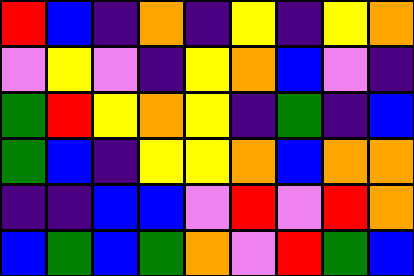[["red", "blue", "indigo", "orange", "indigo", "yellow", "indigo", "yellow", "orange"], ["violet", "yellow", "violet", "indigo", "yellow", "orange", "blue", "violet", "indigo"], ["green", "red", "yellow", "orange", "yellow", "indigo", "green", "indigo", "blue"], ["green", "blue", "indigo", "yellow", "yellow", "orange", "blue", "orange", "orange"], ["indigo", "indigo", "blue", "blue", "violet", "red", "violet", "red", "orange"], ["blue", "green", "blue", "green", "orange", "violet", "red", "green", "blue"]]